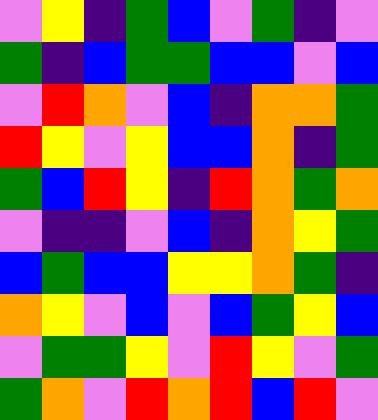[["violet", "yellow", "indigo", "green", "blue", "violet", "green", "indigo", "violet"], ["green", "indigo", "blue", "green", "green", "blue", "blue", "violet", "blue"], ["violet", "red", "orange", "violet", "blue", "indigo", "orange", "orange", "green"], ["red", "yellow", "violet", "yellow", "blue", "blue", "orange", "indigo", "green"], ["green", "blue", "red", "yellow", "indigo", "red", "orange", "green", "orange"], ["violet", "indigo", "indigo", "violet", "blue", "indigo", "orange", "yellow", "green"], ["blue", "green", "blue", "blue", "yellow", "yellow", "orange", "green", "indigo"], ["orange", "yellow", "violet", "blue", "violet", "blue", "green", "yellow", "blue"], ["violet", "green", "green", "yellow", "violet", "red", "yellow", "violet", "green"], ["green", "orange", "violet", "red", "orange", "red", "blue", "red", "violet"]]